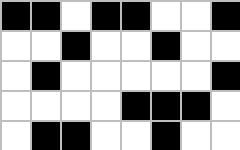[["black", "black", "white", "black", "black", "white", "white", "black"], ["white", "white", "black", "white", "white", "black", "white", "white"], ["white", "black", "white", "white", "white", "white", "white", "black"], ["white", "white", "white", "white", "black", "black", "black", "white"], ["white", "black", "black", "white", "white", "black", "white", "white"]]